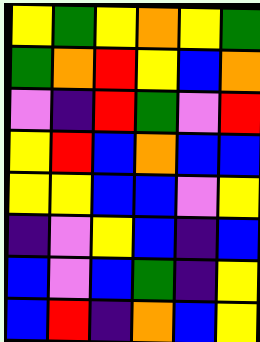[["yellow", "green", "yellow", "orange", "yellow", "green"], ["green", "orange", "red", "yellow", "blue", "orange"], ["violet", "indigo", "red", "green", "violet", "red"], ["yellow", "red", "blue", "orange", "blue", "blue"], ["yellow", "yellow", "blue", "blue", "violet", "yellow"], ["indigo", "violet", "yellow", "blue", "indigo", "blue"], ["blue", "violet", "blue", "green", "indigo", "yellow"], ["blue", "red", "indigo", "orange", "blue", "yellow"]]